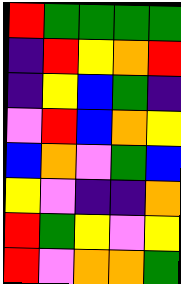[["red", "green", "green", "green", "green"], ["indigo", "red", "yellow", "orange", "red"], ["indigo", "yellow", "blue", "green", "indigo"], ["violet", "red", "blue", "orange", "yellow"], ["blue", "orange", "violet", "green", "blue"], ["yellow", "violet", "indigo", "indigo", "orange"], ["red", "green", "yellow", "violet", "yellow"], ["red", "violet", "orange", "orange", "green"]]